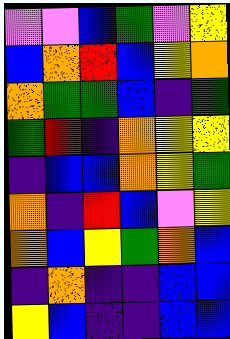[["violet", "violet", "blue", "green", "violet", "yellow"], ["blue", "orange", "red", "blue", "yellow", "orange"], ["orange", "green", "green", "blue", "indigo", "green"], ["green", "red", "indigo", "orange", "yellow", "yellow"], ["indigo", "blue", "blue", "orange", "yellow", "green"], ["orange", "indigo", "red", "blue", "violet", "yellow"], ["orange", "blue", "yellow", "green", "orange", "blue"], ["indigo", "orange", "indigo", "indigo", "blue", "blue"], ["yellow", "blue", "indigo", "indigo", "blue", "blue"]]